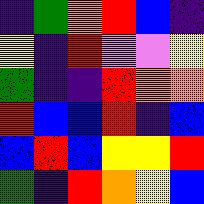[["indigo", "green", "orange", "red", "blue", "indigo"], ["yellow", "indigo", "red", "violet", "violet", "yellow"], ["green", "indigo", "indigo", "red", "orange", "orange"], ["red", "blue", "blue", "red", "indigo", "blue"], ["blue", "red", "blue", "yellow", "yellow", "red"], ["green", "indigo", "red", "orange", "yellow", "blue"]]